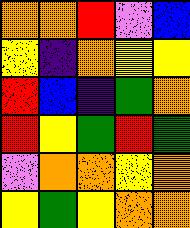[["orange", "orange", "red", "violet", "blue"], ["yellow", "indigo", "orange", "yellow", "yellow"], ["red", "blue", "indigo", "green", "orange"], ["red", "yellow", "green", "red", "green"], ["violet", "orange", "orange", "yellow", "orange"], ["yellow", "green", "yellow", "orange", "orange"]]